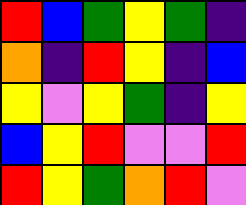[["red", "blue", "green", "yellow", "green", "indigo"], ["orange", "indigo", "red", "yellow", "indigo", "blue"], ["yellow", "violet", "yellow", "green", "indigo", "yellow"], ["blue", "yellow", "red", "violet", "violet", "red"], ["red", "yellow", "green", "orange", "red", "violet"]]